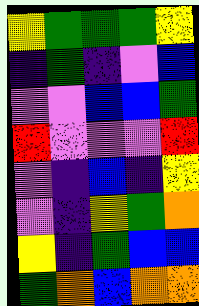[["yellow", "green", "green", "green", "yellow"], ["indigo", "green", "indigo", "violet", "blue"], ["violet", "violet", "blue", "blue", "green"], ["red", "violet", "violet", "violet", "red"], ["violet", "indigo", "blue", "indigo", "yellow"], ["violet", "indigo", "yellow", "green", "orange"], ["yellow", "indigo", "green", "blue", "blue"], ["green", "orange", "blue", "orange", "orange"]]